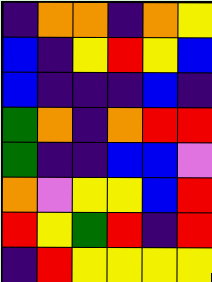[["indigo", "orange", "orange", "indigo", "orange", "yellow"], ["blue", "indigo", "yellow", "red", "yellow", "blue"], ["blue", "indigo", "indigo", "indigo", "blue", "indigo"], ["green", "orange", "indigo", "orange", "red", "red"], ["green", "indigo", "indigo", "blue", "blue", "violet"], ["orange", "violet", "yellow", "yellow", "blue", "red"], ["red", "yellow", "green", "red", "indigo", "red"], ["indigo", "red", "yellow", "yellow", "yellow", "yellow"]]